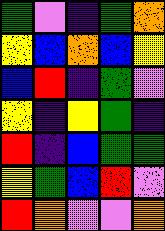[["green", "violet", "indigo", "green", "orange"], ["yellow", "blue", "orange", "blue", "yellow"], ["blue", "red", "indigo", "green", "violet"], ["yellow", "indigo", "yellow", "green", "indigo"], ["red", "indigo", "blue", "green", "green"], ["yellow", "green", "blue", "red", "violet"], ["red", "orange", "violet", "violet", "orange"]]